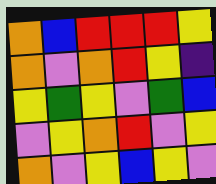[["orange", "blue", "red", "red", "red", "yellow"], ["orange", "violet", "orange", "red", "yellow", "indigo"], ["yellow", "green", "yellow", "violet", "green", "blue"], ["violet", "yellow", "orange", "red", "violet", "yellow"], ["orange", "violet", "yellow", "blue", "yellow", "violet"]]